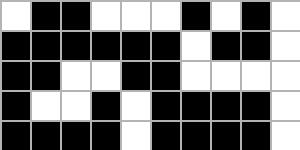[["white", "black", "black", "white", "white", "white", "black", "white", "black", "white"], ["black", "black", "black", "black", "black", "black", "white", "black", "black", "white"], ["black", "black", "white", "white", "black", "black", "white", "white", "white", "white"], ["black", "white", "white", "black", "white", "black", "black", "black", "black", "white"], ["black", "black", "black", "black", "white", "black", "black", "black", "black", "white"]]